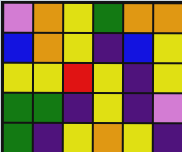[["violet", "orange", "yellow", "green", "orange", "orange"], ["blue", "orange", "yellow", "indigo", "blue", "yellow"], ["yellow", "yellow", "red", "yellow", "indigo", "yellow"], ["green", "green", "indigo", "yellow", "indigo", "violet"], ["green", "indigo", "yellow", "orange", "yellow", "indigo"]]